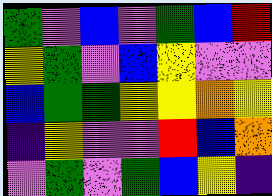[["green", "violet", "blue", "violet", "green", "blue", "red"], ["yellow", "green", "violet", "blue", "yellow", "violet", "violet"], ["blue", "green", "green", "yellow", "yellow", "orange", "yellow"], ["indigo", "yellow", "violet", "violet", "red", "blue", "orange"], ["violet", "green", "violet", "green", "blue", "yellow", "indigo"]]